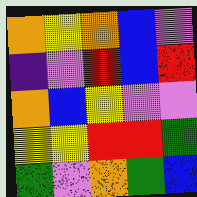[["orange", "yellow", "orange", "blue", "violet"], ["indigo", "violet", "red", "blue", "red"], ["orange", "blue", "yellow", "violet", "violet"], ["yellow", "yellow", "red", "red", "green"], ["green", "violet", "orange", "green", "blue"]]